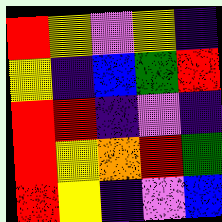[["red", "yellow", "violet", "yellow", "indigo"], ["yellow", "indigo", "blue", "green", "red"], ["red", "red", "indigo", "violet", "indigo"], ["red", "yellow", "orange", "red", "green"], ["red", "yellow", "indigo", "violet", "blue"]]